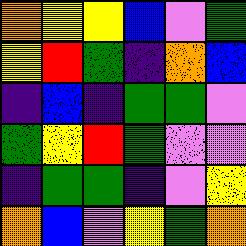[["orange", "yellow", "yellow", "blue", "violet", "green"], ["yellow", "red", "green", "indigo", "orange", "blue"], ["indigo", "blue", "indigo", "green", "green", "violet"], ["green", "yellow", "red", "green", "violet", "violet"], ["indigo", "green", "green", "indigo", "violet", "yellow"], ["orange", "blue", "violet", "yellow", "green", "orange"]]